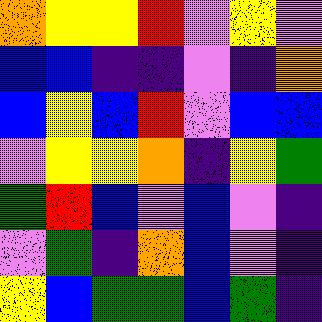[["orange", "yellow", "yellow", "red", "violet", "yellow", "violet"], ["blue", "blue", "indigo", "indigo", "violet", "indigo", "orange"], ["blue", "yellow", "blue", "red", "violet", "blue", "blue"], ["violet", "yellow", "yellow", "orange", "indigo", "yellow", "green"], ["green", "red", "blue", "violet", "blue", "violet", "indigo"], ["violet", "green", "indigo", "orange", "blue", "violet", "indigo"], ["yellow", "blue", "green", "green", "blue", "green", "indigo"]]